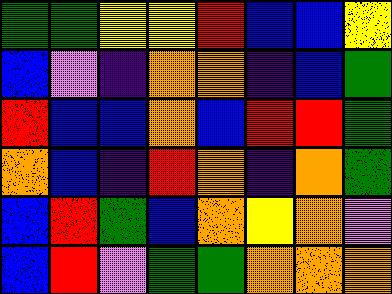[["green", "green", "yellow", "yellow", "red", "blue", "blue", "yellow"], ["blue", "violet", "indigo", "orange", "orange", "indigo", "blue", "green"], ["red", "blue", "blue", "orange", "blue", "red", "red", "green"], ["orange", "blue", "indigo", "red", "orange", "indigo", "orange", "green"], ["blue", "red", "green", "blue", "orange", "yellow", "orange", "violet"], ["blue", "red", "violet", "green", "green", "orange", "orange", "orange"]]